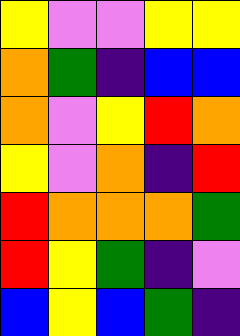[["yellow", "violet", "violet", "yellow", "yellow"], ["orange", "green", "indigo", "blue", "blue"], ["orange", "violet", "yellow", "red", "orange"], ["yellow", "violet", "orange", "indigo", "red"], ["red", "orange", "orange", "orange", "green"], ["red", "yellow", "green", "indigo", "violet"], ["blue", "yellow", "blue", "green", "indigo"]]